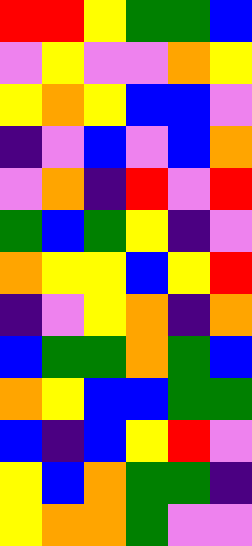[["red", "red", "yellow", "green", "green", "blue"], ["violet", "yellow", "violet", "violet", "orange", "yellow"], ["yellow", "orange", "yellow", "blue", "blue", "violet"], ["indigo", "violet", "blue", "violet", "blue", "orange"], ["violet", "orange", "indigo", "red", "violet", "red"], ["green", "blue", "green", "yellow", "indigo", "violet"], ["orange", "yellow", "yellow", "blue", "yellow", "red"], ["indigo", "violet", "yellow", "orange", "indigo", "orange"], ["blue", "green", "green", "orange", "green", "blue"], ["orange", "yellow", "blue", "blue", "green", "green"], ["blue", "indigo", "blue", "yellow", "red", "violet"], ["yellow", "blue", "orange", "green", "green", "indigo"], ["yellow", "orange", "orange", "green", "violet", "violet"]]